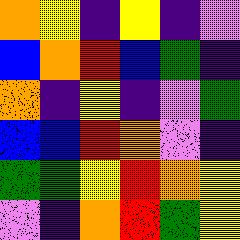[["orange", "yellow", "indigo", "yellow", "indigo", "violet"], ["blue", "orange", "red", "blue", "green", "indigo"], ["orange", "indigo", "yellow", "indigo", "violet", "green"], ["blue", "blue", "red", "orange", "violet", "indigo"], ["green", "green", "yellow", "red", "orange", "yellow"], ["violet", "indigo", "orange", "red", "green", "yellow"]]